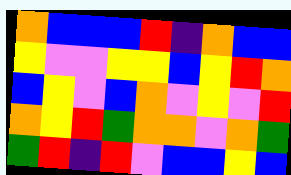[["orange", "blue", "blue", "blue", "red", "indigo", "orange", "blue", "blue"], ["yellow", "violet", "violet", "yellow", "yellow", "blue", "yellow", "red", "orange"], ["blue", "yellow", "violet", "blue", "orange", "violet", "yellow", "violet", "red"], ["orange", "yellow", "red", "green", "orange", "orange", "violet", "orange", "green"], ["green", "red", "indigo", "red", "violet", "blue", "blue", "yellow", "blue"]]